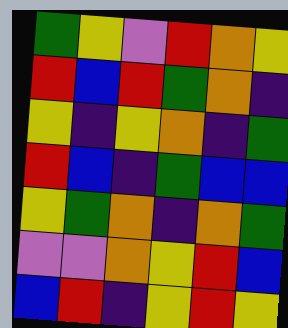[["green", "yellow", "violet", "red", "orange", "yellow"], ["red", "blue", "red", "green", "orange", "indigo"], ["yellow", "indigo", "yellow", "orange", "indigo", "green"], ["red", "blue", "indigo", "green", "blue", "blue"], ["yellow", "green", "orange", "indigo", "orange", "green"], ["violet", "violet", "orange", "yellow", "red", "blue"], ["blue", "red", "indigo", "yellow", "red", "yellow"]]